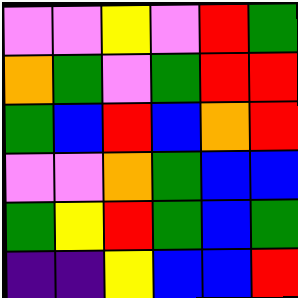[["violet", "violet", "yellow", "violet", "red", "green"], ["orange", "green", "violet", "green", "red", "red"], ["green", "blue", "red", "blue", "orange", "red"], ["violet", "violet", "orange", "green", "blue", "blue"], ["green", "yellow", "red", "green", "blue", "green"], ["indigo", "indigo", "yellow", "blue", "blue", "red"]]